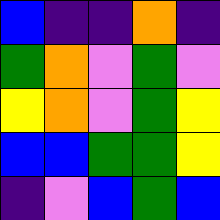[["blue", "indigo", "indigo", "orange", "indigo"], ["green", "orange", "violet", "green", "violet"], ["yellow", "orange", "violet", "green", "yellow"], ["blue", "blue", "green", "green", "yellow"], ["indigo", "violet", "blue", "green", "blue"]]